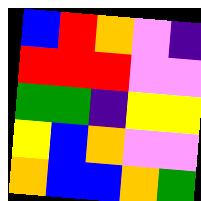[["blue", "red", "orange", "violet", "indigo"], ["red", "red", "red", "violet", "violet"], ["green", "green", "indigo", "yellow", "yellow"], ["yellow", "blue", "orange", "violet", "violet"], ["orange", "blue", "blue", "orange", "green"]]